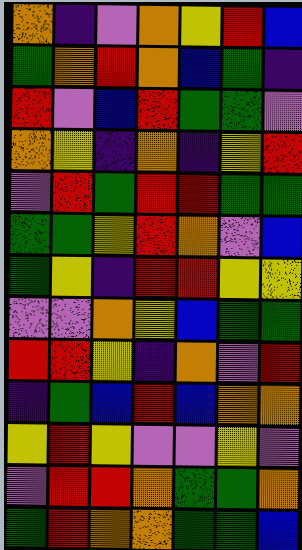[["orange", "indigo", "violet", "orange", "yellow", "red", "blue"], ["green", "orange", "red", "orange", "blue", "green", "indigo"], ["red", "violet", "blue", "red", "green", "green", "violet"], ["orange", "yellow", "indigo", "orange", "indigo", "yellow", "red"], ["violet", "red", "green", "red", "red", "green", "green"], ["green", "green", "yellow", "red", "orange", "violet", "blue"], ["green", "yellow", "indigo", "red", "red", "yellow", "yellow"], ["violet", "violet", "orange", "yellow", "blue", "green", "green"], ["red", "red", "yellow", "indigo", "orange", "violet", "red"], ["indigo", "green", "blue", "red", "blue", "orange", "orange"], ["yellow", "red", "yellow", "violet", "violet", "yellow", "violet"], ["violet", "red", "red", "orange", "green", "green", "orange"], ["green", "red", "orange", "orange", "green", "green", "blue"]]